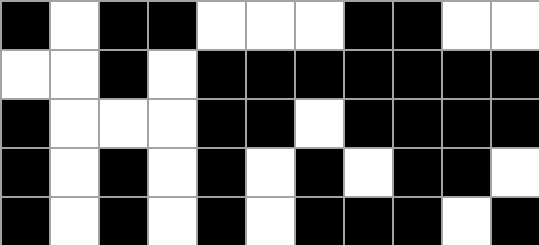[["black", "white", "black", "black", "white", "white", "white", "black", "black", "white", "white"], ["white", "white", "black", "white", "black", "black", "black", "black", "black", "black", "black"], ["black", "white", "white", "white", "black", "black", "white", "black", "black", "black", "black"], ["black", "white", "black", "white", "black", "white", "black", "white", "black", "black", "white"], ["black", "white", "black", "white", "black", "white", "black", "black", "black", "white", "black"]]